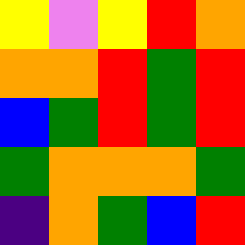[["yellow", "violet", "yellow", "red", "orange"], ["orange", "orange", "red", "green", "red"], ["blue", "green", "red", "green", "red"], ["green", "orange", "orange", "orange", "green"], ["indigo", "orange", "green", "blue", "red"]]